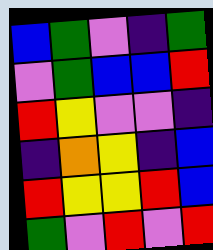[["blue", "green", "violet", "indigo", "green"], ["violet", "green", "blue", "blue", "red"], ["red", "yellow", "violet", "violet", "indigo"], ["indigo", "orange", "yellow", "indigo", "blue"], ["red", "yellow", "yellow", "red", "blue"], ["green", "violet", "red", "violet", "red"]]